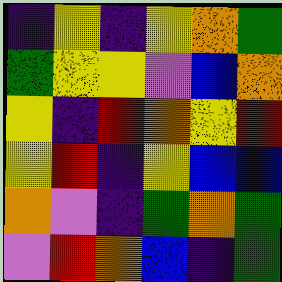[["indigo", "yellow", "indigo", "yellow", "orange", "green"], ["green", "yellow", "yellow", "violet", "blue", "orange"], ["yellow", "indigo", "red", "orange", "yellow", "red"], ["yellow", "red", "indigo", "yellow", "blue", "blue"], ["orange", "violet", "indigo", "green", "orange", "green"], ["violet", "red", "orange", "blue", "indigo", "green"]]